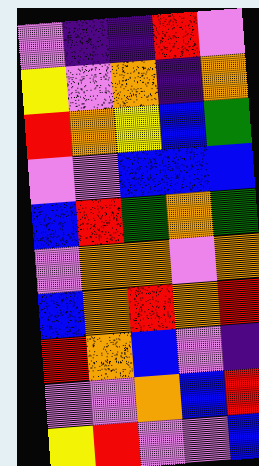[["violet", "indigo", "indigo", "red", "violet"], ["yellow", "violet", "orange", "indigo", "orange"], ["red", "orange", "yellow", "blue", "green"], ["violet", "violet", "blue", "blue", "blue"], ["blue", "red", "green", "orange", "green"], ["violet", "orange", "orange", "violet", "orange"], ["blue", "orange", "red", "orange", "red"], ["red", "orange", "blue", "violet", "indigo"], ["violet", "violet", "orange", "blue", "red"], ["yellow", "red", "violet", "violet", "blue"]]